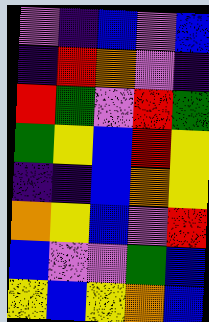[["violet", "indigo", "blue", "violet", "blue"], ["indigo", "red", "orange", "violet", "indigo"], ["red", "green", "violet", "red", "green"], ["green", "yellow", "blue", "red", "yellow"], ["indigo", "indigo", "blue", "orange", "yellow"], ["orange", "yellow", "blue", "violet", "red"], ["blue", "violet", "violet", "green", "blue"], ["yellow", "blue", "yellow", "orange", "blue"]]